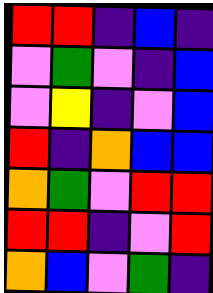[["red", "red", "indigo", "blue", "indigo"], ["violet", "green", "violet", "indigo", "blue"], ["violet", "yellow", "indigo", "violet", "blue"], ["red", "indigo", "orange", "blue", "blue"], ["orange", "green", "violet", "red", "red"], ["red", "red", "indigo", "violet", "red"], ["orange", "blue", "violet", "green", "indigo"]]